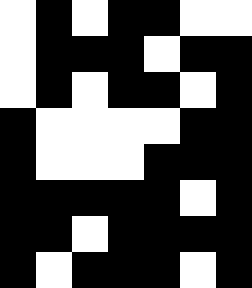[["white", "black", "white", "black", "black", "white", "white"], ["white", "black", "black", "black", "white", "black", "black"], ["white", "black", "white", "black", "black", "white", "black"], ["black", "white", "white", "white", "white", "black", "black"], ["black", "white", "white", "white", "black", "black", "black"], ["black", "black", "black", "black", "black", "white", "black"], ["black", "black", "white", "black", "black", "black", "black"], ["black", "white", "black", "black", "black", "white", "black"]]